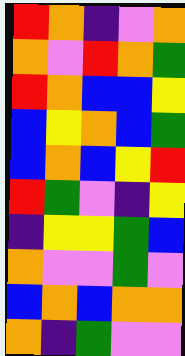[["red", "orange", "indigo", "violet", "orange"], ["orange", "violet", "red", "orange", "green"], ["red", "orange", "blue", "blue", "yellow"], ["blue", "yellow", "orange", "blue", "green"], ["blue", "orange", "blue", "yellow", "red"], ["red", "green", "violet", "indigo", "yellow"], ["indigo", "yellow", "yellow", "green", "blue"], ["orange", "violet", "violet", "green", "violet"], ["blue", "orange", "blue", "orange", "orange"], ["orange", "indigo", "green", "violet", "violet"]]